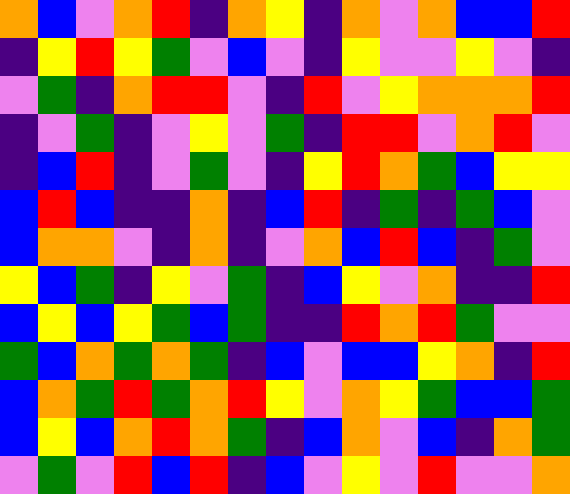[["orange", "blue", "violet", "orange", "red", "indigo", "orange", "yellow", "indigo", "orange", "violet", "orange", "blue", "blue", "red"], ["indigo", "yellow", "red", "yellow", "green", "violet", "blue", "violet", "indigo", "yellow", "violet", "violet", "yellow", "violet", "indigo"], ["violet", "green", "indigo", "orange", "red", "red", "violet", "indigo", "red", "violet", "yellow", "orange", "orange", "orange", "red"], ["indigo", "violet", "green", "indigo", "violet", "yellow", "violet", "green", "indigo", "red", "red", "violet", "orange", "red", "violet"], ["indigo", "blue", "red", "indigo", "violet", "green", "violet", "indigo", "yellow", "red", "orange", "green", "blue", "yellow", "yellow"], ["blue", "red", "blue", "indigo", "indigo", "orange", "indigo", "blue", "red", "indigo", "green", "indigo", "green", "blue", "violet"], ["blue", "orange", "orange", "violet", "indigo", "orange", "indigo", "violet", "orange", "blue", "red", "blue", "indigo", "green", "violet"], ["yellow", "blue", "green", "indigo", "yellow", "violet", "green", "indigo", "blue", "yellow", "violet", "orange", "indigo", "indigo", "red"], ["blue", "yellow", "blue", "yellow", "green", "blue", "green", "indigo", "indigo", "red", "orange", "red", "green", "violet", "violet"], ["green", "blue", "orange", "green", "orange", "green", "indigo", "blue", "violet", "blue", "blue", "yellow", "orange", "indigo", "red"], ["blue", "orange", "green", "red", "green", "orange", "red", "yellow", "violet", "orange", "yellow", "green", "blue", "blue", "green"], ["blue", "yellow", "blue", "orange", "red", "orange", "green", "indigo", "blue", "orange", "violet", "blue", "indigo", "orange", "green"], ["violet", "green", "violet", "red", "blue", "red", "indigo", "blue", "violet", "yellow", "violet", "red", "violet", "violet", "orange"]]